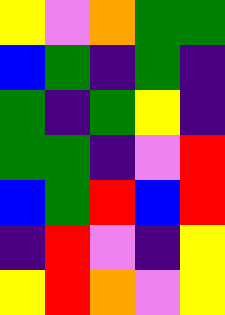[["yellow", "violet", "orange", "green", "green"], ["blue", "green", "indigo", "green", "indigo"], ["green", "indigo", "green", "yellow", "indigo"], ["green", "green", "indigo", "violet", "red"], ["blue", "green", "red", "blue", "red"], ["indigo", "red", "violet", "indigo", "yellow"], ["yellow", "red", "orange", "violet", "yellow"]]